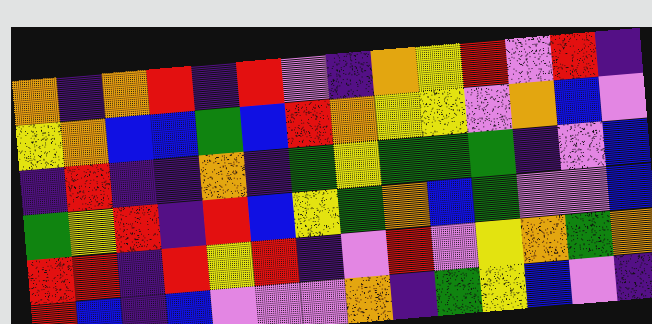[["orange", "indigo", "orange", "red", "indigo", "red", "violet", "indigo", "orange", "yellow", "red", "violet", "red", "indigo"], ["yellow", "orange", "blue", "blue", "green", "blue", "red", "orange", "yellow", "yellow", "violet", "orange", "blue", "violet"], ["indigo", "red", "indigo", "indigo", "orange", "indigo", "green", "yellow", "green", "green", "green", "indigo", "violet", "blue"], ["green", "yellow", "red", "indigo", "red", "blue", "yellow", "green", "orange", "blue", "green", "violet", "violet", "blue"], ["red", "red", "indigo", "red", "yellow", "red", "indigo", "violet", "red", "violet", "yellow", "orange", "green", "orange"], ["red", "blue", "indigo", "blue", "violet", "violet", "violet", "orange", "indigo", "green", "yellow", "blue", "violet", "indigo"]]